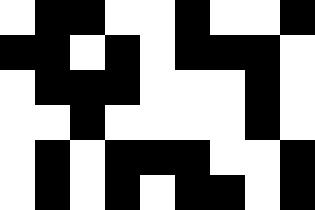[["white", "black", "black", "white", "white", "black", "white", "white", "black"], ["black", "black", "white", "black", "white", "black", "black", "black", "white"], ["white", "black", "black", "black", "white", "white", "white", "black", "white"], ["white", "white", "black", "white", "white", "white", "white", "black", "white"], ["white", "black", "white", "black", "black", "black", "white", "white", "black"], ["white", "black", "white", "black", "white", "black", "black", "white", "black"]]